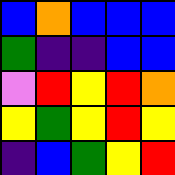[["blue", "orange", "blue", "blue", "blue"], ["green", "indigo", "indigo", "blue", "blue"], ["violet", "red", "yellow", "red", "orange"], ["yellow", "green", "yellow", "red", "yellow"], ["indigo", "blue", "green", "yellow", "red"]]